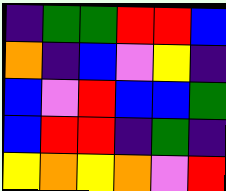[["indigo", "green", "green", "red", "red", "blue"], ["orange", "indigo", "blue", "violet", "yellow", "indigo"], ["blue", "violet", "red", "blue", "blue", "green"], ["blue", "red", "red", "indigo", "green", "indigo"], ["yellow", "orange", "yellow", "orange", "violet", "red"]]